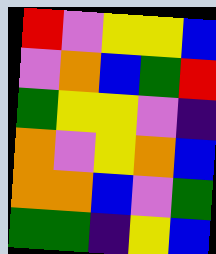[["red", "violet", "yellow", "yellow", "blue"], ["violet", "orange", "blue", "green", "red"], ["green", "yellow", "yellow", "violet", "indigo"], ["orange", "violet", "yellow", "orange", "blue"], ["orange", "orange", "blue", "violet", "green"], ["green", "green", "indigo", "yellow", "blue"]]